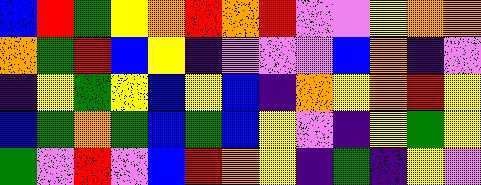[["blue", "red", "green", "yellow", "orange", "red", "orange", "red", "violet", "violet", "yellow", "orange", "orange"], ["orange", "green", "red", "blue", "yellow", "indigo", "violet", "violet", "violet", "blue", "orange", "indigo", "violet"], ["indigo", "yellow", "green", "yellow", "blue", "yellow", "blue", "indigo", "orange", "yellow", "orange", "red", "yellow"], ["blue", "green", "orange", "green", "blue", "green", "blue", "yellow", "violet", "indigo", "yellow", "green", "yellow"], ["green", "violet", "red", "violet", "blue", "red", "orange", "yellow", "indigo", "green", "indigo", "yellow", "violet"]]